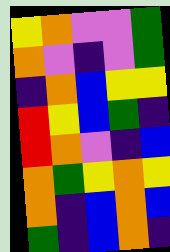[["yellow", "orange", "violet", "violet", "green"], ["orange", "violet", "indigo", "violet", "green"], ["indigo", "orange", "blue", "yellow", "yellow"], ["red", "yellow", "blue", "green", "indigo"], ["red", "orange", "violet", "indigo", "blue"], ["orange", "green", "yellow", "orange", "yellow"], ["orange", "indigo", "blue", "orange", "blue"], ["green", "indigo", "blue", "orange", "indigo"]]